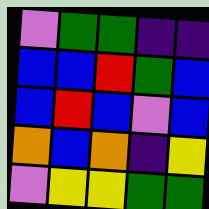[["violet", "green", "green", "indigo", "indigo"], ["blue", "blue", "red", "green", "blue"], ["blue", "red", "blue", "violet", "blue"], ["orange", "blue", "orange", "indigo", "yellow"], ["violet", "yellow", "yellow", "green", "green"]]